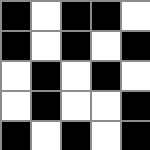[["black", "white", "black", "black", "white"], ["black", "white", "black", "white", "black"], ["white", "black", "white", "black", "white"], ["white", "black", "white", "white", "black"], ["black", "white", "black", "white", "black"]]